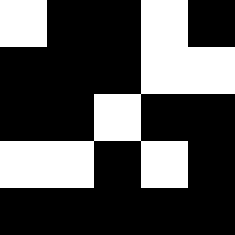[["white", "black", "black", "white", "black"], ["black", "black", "black", "white", "white"], ["black", "black", "white", "black", "black"], ["white", "white", "black", "white", "black"], ["black", "black", "black", "black", "black"]]